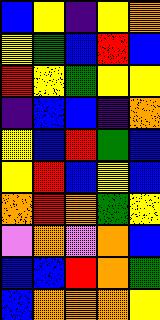[["blue", "yellow", "indigo", "yellow", "orange"], ["yellow", "green", "blue", "red", "blue"], ["red", "yellow", "green", "yellow", "yellow"], ["indigo", "blue", "blue", "indigo", "orange"], ["yellow", "blue", "red", "green", "blue"], ["yellow", "red", "blue", "yellow", "blue"], ["orange", "red", "orange", "green", "yellow"], ["violet", "orange", "violet", "orange", "blue"], ["blue", "blue", "red", "orange", "green"], ["blue", "orange", "orange", "orange", "yellow"]]